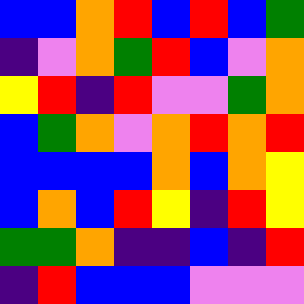[["blue", "blue", "orange", "red", "blue", "red", "blue", "green"], ["indigo", "violet", "orange", "green", "red", "blue", "violet", "orange"], ["yellow", "red", "indigo", "red", "violet", "violet", "green", "orange"], ["blue", "green", "orange", "violet", "orange", "red", "orange", "red"], ["blue", "blue", "blue", "blue", "orange", "blue", "orange", "yellow"], ["blue", "orange", "blue", "red", "yellow", "indigo", "red", "yellow"], ["green", "green", "orange", "indigo", "indigo", "blue", "indigo", "red"], ["indigo", "red", "blue", "blue", "blue", "violet", "violet", "violet"]]